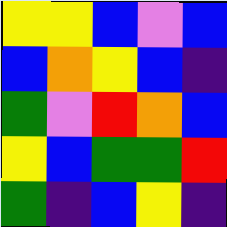[["yellow", "yellow", "blue", "violet", "blue"], ["blue", "orange", "yellow", "blue", "indigo"], ["green", "violet", "red", "orange", "blue"], ["yellow", "blue", "green", "green", "red"], ["green", "indigo", "blue", "yellow", "indigo"]]